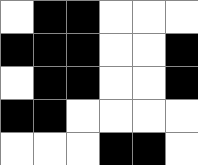[["white", "black", "black", "white", "white", "white"], ["black", "black", "black", "white", "white", "black"], ["white", "black", "black", "white", "white", "black"], ["black", "black", "white", "white", "white", "white"], ["white", "white", "white", "black", "black", "white"]]